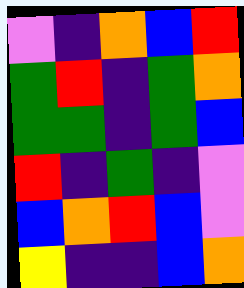[["violet", "indigo", "orange", "blue", "red"], ["green", "red", "indigo", "green", "orange"], ["green", "green", "indigo", "green", "blue"], ["red", "indigo", "green", "indigo", "violet"], ["blue", "orange", "red", "blue", "violet"], ["yellow", "indigo", "indigo", "blue", "orange"]]